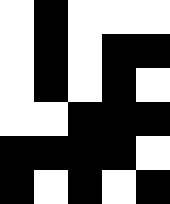[["white", "black", "white", "white", "white"], ["white", "black", "white", "black", "black"], ["white", "black", "white", "black", "white"], ["white", "white", "black", "black", "black"], ["black", "black", "black", "black", "white"], ["black", "white", "black", "white", "black"]]